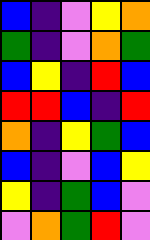[["blue", "indigo", "violet", "yellow", "orange"], ["green", "indigo", "violet", "orange", "green"], ["blue", "yellow", "indigo", "red", "blue"], ["red", "red", "blue", "indigo", "red"], ["orange", "indigo", "yellow", "green", "blue"], ["blue", "indigo", "violet", "blue", "yellow"], ["yellow", "indigo", "green", "blue", "violet"], ["violet", "orange", "green", "red", "violet"]]